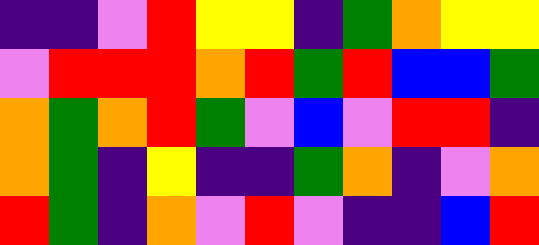[["indigo", "indigo", "violet", "red", "yellow", "yellow", "indigo", "green", "orange", "yellow", "yellow"], ["violet", "red", "red", "red", "orange", "red", "green", "red", "blue", "blue", "green"], ["orange", "green", "orange", "red", "green", "violet", "blue", "violet", "red", "red", "indigo"], ["orange", "green", "indigo", "yellow", "indigo", "indigo", "green", "orange", "indigo", "violet", "orange"], ["red", "green", "indigo", "orange", "violet", "red", "violet", "indigo", "indigo", "blue", "red"]]